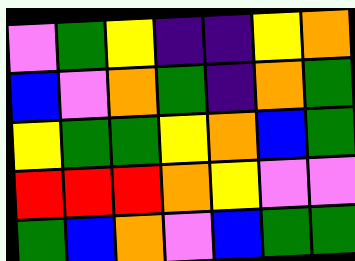[["violet", "green", "yellow", "indigo", "indigo", "yellow", "orange"], ["blue", "violet", "orange", "green", "indigo", "orange", "green"], ["yellow", "green", "green", "yellow", "orange", "blue", "green"], ["red", "red", "red", "orange", "yellow", "violet", "violet"], ["green", "blue", "orange", "violet", "blue", "green", "green"]]